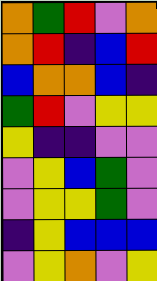[["orange", "green", "red", "violet", "orange"], ["orange", "red", "indigo", "blue", "red"], ["blue", "orange", "orange", "blue", "indigo"], ["green", "red", "violet", "yellow", "yellow"], ["yellow", "indigo", "indigo", "violet", "violet"], ["violet", "yellow", "blue", "green", "violet"], ["violet", "yellow", "yellow", "green", "violet"], ["indigo", "yellow", "blue", "blue", "blue"], ["violet", "yellow", "orange", "violet", "yellow"]]